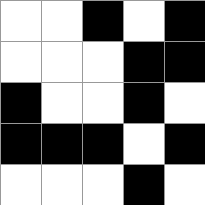[["white", "white", "black", "white", "black"], ["white", "white", "white", "black", "black"], ["black", "white", "white", "black", "white"], ["black", "black", "black", "white", "black"], ["white", "white", "white", "black", "white"]]